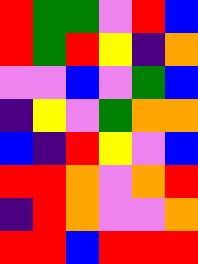[["red", "green", "green", "violet", "red", "blue"], ["red", "green", "red", "yellow", "indigo", "orange"], ["violet", "violet", "blue", "violet", "green", "blue"], ["indigo", "yellow", "violet", "green", "orange", "orange"], ["blue", "indigo", "red", "yellow", "violet", "blue"], ["red", "red", "orange", "violet", "orange", "red"], ["indigo", "red", "orange", "violet", "violet", "orange"], ["red", "red", "blue", "red", "red", "red"]]